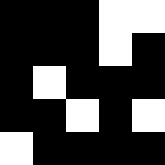[["black", "black", "black", "white", "white"], ["black", "black", "black", "white", "black"], ["black", "white", "black", "black", "black"], ["black", "black", "white", "black", "white"], ["white", "black", "black", "black", "black"]]